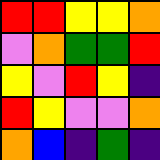[["red", "red", "yellow", "yellow", "orange"], ["violet", "orange", "green", "green", "red"], ["yellow", "violet", "red", "yellow", "indigo"], ["red", "yellow", "violet", "violet", "orange"], ["orange", "blue", "indigo", "green", "indigo"]]